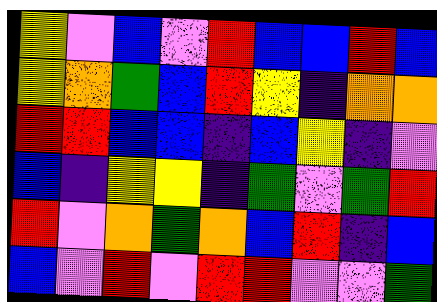[["yellow", "violet", "blue", "violet", "red", "blue", "blue", "red", "blue"], ["yellow", "orange", "green", "blue", "red", "yellow", "indigo", "orange", "orange"], ["red", "red", "blue", "blue", "indigo", "blue", "yellow", "indigo", "violet"], ["blue", "indigo", "yellow", "yellow", "indigo", "green", "violet", "green", "red"], ["red", "violet", "orange", "green", "orange", "blue", "red", "indigo", "blue"], ["blue", "violet", "red", "violet", "red", "red", "violet", "violet", "green"]]